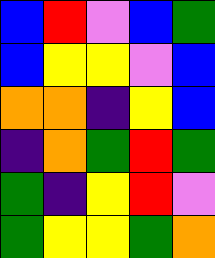[["blue", "red", "violet", "blue", "green"], ["blue", "yellow", "yellow", "violet", "blue"], ["orange", "orange", "indigo", "yellow", "blue"], ["indigo", "orange", "green", "red", "green"], ["green", "indigo", "yellow", "red", "violet"], ["green", "yellow", "yellow", "green", "orange"]]